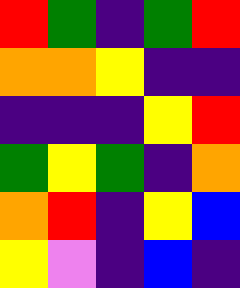[["red", "green", "indigo", "green", "red"], ["orange", "orange", "yellow", "indigo", "indigo"], ["indigo", "indigo", "indigo", "yellow", "red"], ["green", "yellow", "green", "indigo", "orange"], ["orange", "red", "indigo", "yellow", "blue"], ["yellow", "violet", "indigo", "blue", "indigo"]]